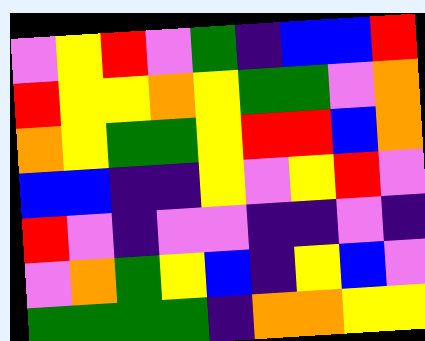[["violet", "yellow", "red", "violet", "green", "indigo", "blue", "blue", "red"], ["red", "yellow", "yellow", "orange", "yellow", "green", "green", "violet", "orange"], ["orange", "yellow", "green", "green", "yellow", "red", "red", "blue", "orange"], ["blue", "blue", "indigo", "indigo", "yellow", "violet", "yellow", "red", "violet"], ["red", "violet", "indigo", "violet", "violet", "indigo", "indigo", "violet", "indigo"], ["violet", "orange", "green", "yellow", "blue", "indigo", "yellow", "blue", "violet"], ["green", "green", "green", "green", "indigo", "orange", "orange", "yellow", "yellow"]]